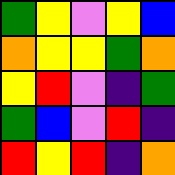[["green", "yellow", "violet", "yellow", "blue"], ["orange", "yellow", "yellow", "green", "orange"], ["yellow", "red", "violet", "indigo", "green"], ["green", "blue", "violet", "red", "indigo"], ["red", "yellow", "red", "indigo", "orange"]]